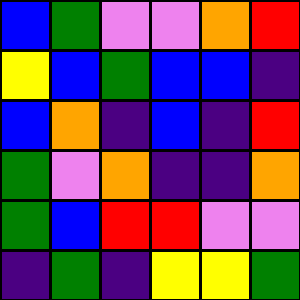[["blue", "green", "violet", "violet", "orange", "red"], ["yellow", "blue", "green", "blue", "blue", "indigo"], ["blue", "orange", "indigo", "blue", "indigo", "red"], ["green", "violet", "orange", "indigo", "indigo", "orange"], ["green", "blue", "red", "red", "violet", "violet"], ["indigo", "green", "indigo", "yellow", "yellow", "green"]]